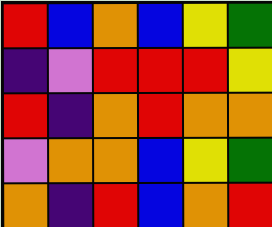[["red", "blue", "orange", "blue", "yellow", "green"], ["indigo", "violet", "red", "red", "red", "yellow"], ["red", "indigo", "orange", "red", "orange", "orange"], ["violet", "orange", "orange", "blue", "yellow", "green"], ["orange", "indigo", "red", "blue", "orange", "red"]]